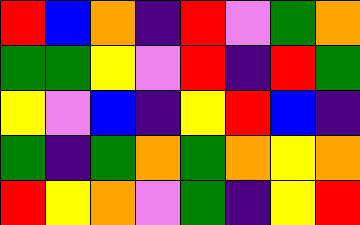[["red", "blue", "orange", "indigo", "red", "violet", "green", "orange"], ["green", "green", "yellow", "violet", "red", "indigo", "red", "green"], ["yellow", "violet", "blue", "indigo", "yellow", "red", "blue", "indigo"], ["green", "indigo", "green", "orange", "green", "orange", "yellow", "orange"], ["red", "yellow", "orange", "violet", "green", "indigo", "yellow", "red"]]